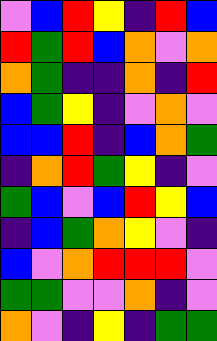[["violet", "blue", "red", "yellow", "indigo", "red", "blue"], ["red", "green", "red", "blue", "orange", "violet", "orange"], ["orange", "green", "indigo", "indigo", "orange", "indigo", "red"], ["blue", "green", "yellow", "indigo", "violet", "orange", "violet"], ["blue", "blue", "red", "indigo", "blue", "orange", "green"], ["indigo", "orange", "red", "green", "yellow", "indigo", "violet"], ["green", "blue", "violet", "blue", "red", "yellow", "blue"], ["indigo", "blue", "green", "orange", "yellow", "violet", "indigo"], ["blue", "violet", "orange", "red", "red", "red", "violet"], ["green", "green", "violet", "violet", "orange", "indigo", "violet"], ["orange", "violet", "indigo", "yellow", "indigo", "green", "green"]]